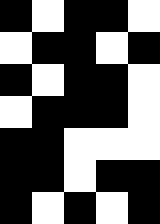[["black", "white", "black", "black", "white"], ["white", "black", "black", "white", "black"], ["black", "white", "black", "black", "white"], ["white", "black", "black", "black", "white"], ["black", "black", "white", "white", "white"], ["black", "black", "white", "black", "black"], ["black", "white", "black", "white", "black"]]